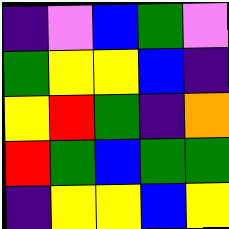[["indigo", "violet", "blue", "green", "violet"], ["green", "yellow", "yellow", "blue", "indigo"], ["yellow", "red", "green", "indigo", "orange"], ["red", "green", "blue", "green", "green"], ["indigo", "yellow", "yellow", "blue", "yellow"]]